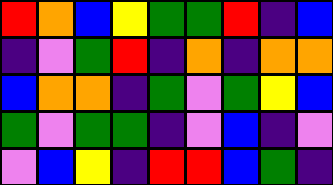[["red", "orange", "blue", "yellow", "green", "green", "red", "indigo", "blue"], ["indigo", "violet", "green", "red", "indigo", "orange", "indigo", "orange", "orange"], ["blue", "orange", "orange", "indigo", "green", "violet", "green", "yellow", "blue"], ["green", "violet", "green", "green", "indigo", "violet", "blue", "indigo", "violet"], ["violet", "blue", "yellow", "indigo", "red", "red", "blue", "green", "indigo"]]